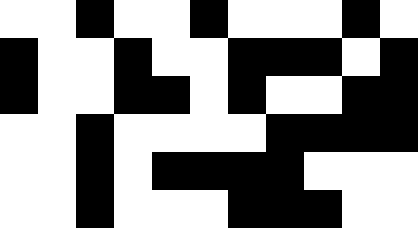[["white", "white", "black", "white", "white", "black", "white", "white", "white", "black", "white"], ["black", "white", "white", "black", "white", "white", "black", "black", "black", "white", "black"], ["black", "white", "white", "black", "black", "white", "black", "white", "white", "black", "black"], ["white", "white", "black", "white", "white", "white", "white", "black", "black", "black", "black"], ["white", "white", "black", "white", "black", "black", "black", "black", "white", "white", "white"], ["white", "white", "black", "white", "white", "white", "black", "black", "black", "white", "white"]]